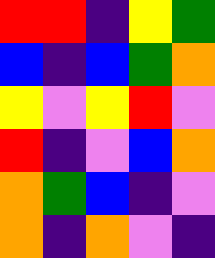[["red", "red", "indigo", "yellow", "green"], ["blue", "indigo", "blue", "green", "orange"], ["yellow", "violet", "yellow", "red", "violet"], ["red", "indigo", "violet", "blue", "orange"], ["orange", "green", "blue", "indigo", "violet"], ["orange", "indigo", "orange", "violet", "indigo"]]